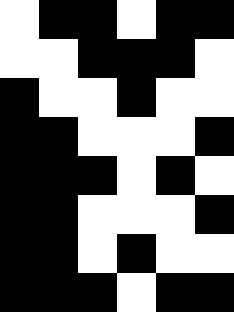[["white", "black", "black", "white", "black", "black"], ["white", "white", "black", "black", "black", "white"], ["black", "white", "white", "black", "white", "white"], ["black", "black", "white", "white", "white", "black"], ["black", "black", "black", "white", "black", "white"], ["black", "black", "white", "white", "white", "black"], ["black", "black", "white", "black", "white", "white"], ["black", "black", "black", "white", "black", "black"]]